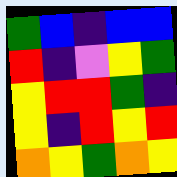[["green", "blue", "indigo", "blue", "blue"], ["red", "indigo", "violet", "yellow", "green"], ["yellow", "red", "red", "green", "indigo"], ["yellow", "indigo", "red", "yellow", "red"], ["orange", "yellow", "green", "orange", "yellow"]]